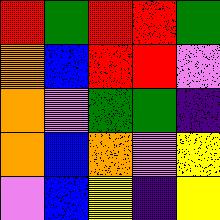[["red", "green", "red", "red", "green"], ["orange", "blue", "red", "red", "violet"], ["orange", "violet", "green", "green", "indigo"], ["orange", "blue", "orange", "violet", "yellow"], ["violet", "blue", "yellow", "indigo", "yellow"]]